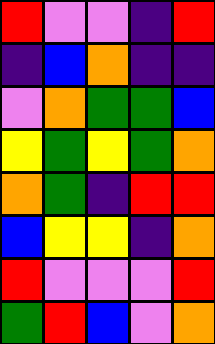[["red", "violet", "violet", "indigo", "red"], ["indigo", "blue", "orange", "indigo", "indigo"], ["violet", "orange", "green", "green", "blue"], ["yellow", "green", "yellow", "green", "orange"], ["orange", "green", "indigo", "red", "red"], ["blue", "yellow", "yellow", "indigo", "orange"], ["red", "violet", "violet", "violet", "red"], ["green", "red", "blue", "violet", "orange"]]